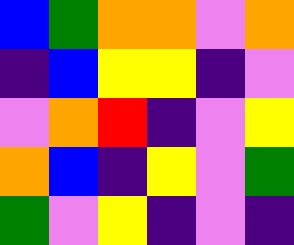[["blue", "green", "orange", "orange", "violet", "orange"], ["indigo", "blue", "yellow", "yellow", "indigo", "violet"], ["violet", "orange", "red", "indigo", "violet", "yellow"], ["orange", "blue", "indigo", "yellow", "violet", "green"], ["green", "violet", "yellow", "indigo", "violet", "indigo"]]